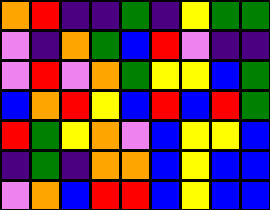[["orange", "red", "indigo", "indigo", "green", "indigo", "yellow", "green", "green"], ["violet", "indigo", "orange", "green", "blue", "red", "violet", "indigo", "indigo"], ["violet", "red", "violet", "orange", "green", "yellow", "yellow", "blue", "green"], ["blue", "orange", "red", "yellow", "blue", "red", "blue", "red", "green"], ["red", "green", "yellow", "orange", "violet", "blue", "yellow", "yellow", "blue"], ["indigo", "green", "indigo", "orange", "orange", "blue", "yellow", "blue", "blue"], ["violet", "orange", "blue", "red", "red", "blue", "yellow", "blue", "blue"]]